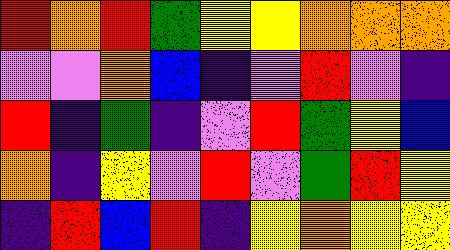[["red", "orange", "red", "green", "yellow", "yellow", "orange", "orange", "orange"], ["violet", "violet", "orange", "blue", "indigo", "violet", "red", "violet", "indigo"], ["red", "indigo", "green", "indigo", "violet", "red", "green", "yellow", "blue"], ["orange", "indigo", "yellow", "violet", "red", "violet", "green", "red", "yellow"], ["indigo", "red", "blue", "red", "indigo", "yellow", "orange", "yellow", "yellow"]]